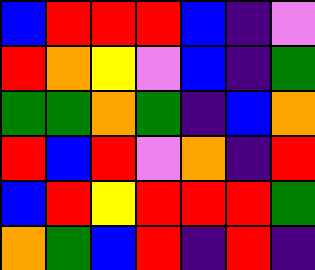[["blue", "red", "red", "red", "blue", "indigo", "violet"], ["red", "orange", "yellow", "violet", "blue", "indigo", "green"], ["green", "green", "orange", "green", "indigo", "blue", "orange"], ["red", "blue", "red", "violet", "orange", "indigo", "red"], ["blue", "red", "yellow", "red", "red", "red", "green"], ["orange", "green", "blue", "red", "indigo", "red", "indigo"]]